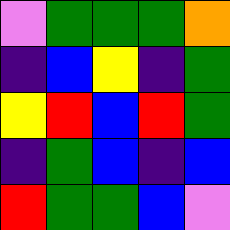[["violet", "green", "green", "green", "orange"], ["indigo", "blue", "yellow", "indigo", "green"], ["yellow", "red", "blue", "red", "green"], ["indigo", "green", "blue", "indigo", "blue"], ["red", "green", "green", "blue", "violet"]]